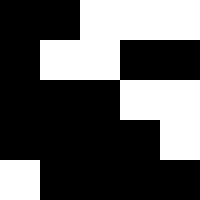[["black", "black", "white", "white", "white"], ["black", "white", "white", "black", "black"], ["black", "black", "black", "white", "white"], ["black", "black", "black", "black", "white"], ["white", "black", "black", "black", "black"]]